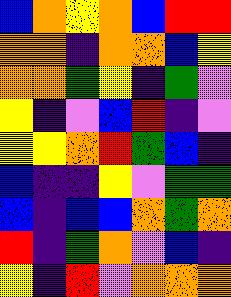[["blue", "orange", "yellow", "orange", "blue", "red", "red"], ["orange", "orange", "indigo", "orange", "orange", "blue", "yellow"], ["orange", "orange", "green", "yellow", "indigo", "green", "violet"], ["yellow", "indigo", "violet", "blue", "red", "indigo", "violet"], ["yellow", "yellow", "orange", "red", "green", "blue", "indigo"], ["blue", "indigo", "indigo", "yellow", "violet", "green", "green"], ["blue", "indigo", "blue", "blue", "orange", "green", "orange"], ["red", "indigo", "green", "orange", "violet", "blue", "indigo"], ["yellow", "indigo", "red", "violet", "orange", "orange", "orange"]]